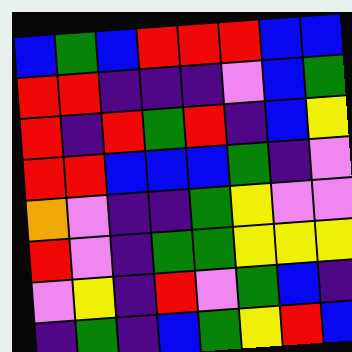[["blue", "green", "blue", "red", "red", "red", "blue", "blue"], ["red", "red", "indigo", "indigo", "indigo", "violet", "blue", "green"], ["red", "indigo", "red", "green", "red", "indigo", "blue", "yellow"], ["red", "red", "blue", "blue", "blue", "green", "indigo", "violet"], ["orange", "violet", "indigo", "indigo", "green", "yellow", "violet", "violet"], ["red", "violet", "indigo", "green", "green", "yellow", "yellow", "yellow"], ["violet", "yellow", "indigo", "red", "violet", "green", "blue", "indigo"], ["indigo", "green", "indigo", "blue", "green", "yellow", "red", "blue"]]